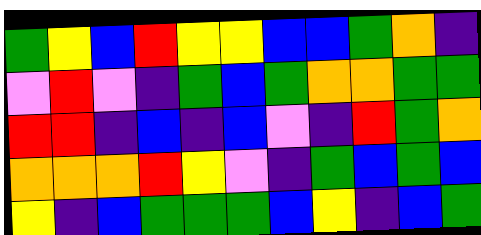[["green", "yellow", "blue", "red", "yellow", "yellow", "blue", "blue", "green", "orange", "indigo"], ["violet", "red", "violet", "indigo", "green", "blue", "green", "orange", "orange", "green", "green"], ["red", "red", "indigo", "blue", "indigo", "blue", "violet", "indigo", "red", "green", "orange"], ["orange", "orange", "orange", "red", "yellow", "violet", "indigo", "green", "blue", "green", "blue"], ["yellow", "indigo", "blue", "green", "green", "green", "blue", "yellow", "indigo", "blue", "green"]]